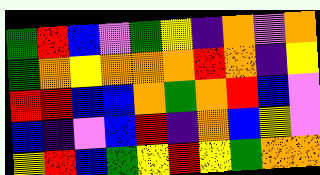[["green", "red", "blue", "violet", "green", "yellow", "indigo", "orange", "violet", "orange"], ["green", "orange", "yellow", "orange", "orange", "orange", "red", "orange", "indigo", "yellow"], ["red", "red", "blue", "blue", "orange", "green", "orange", "red", "blue", "violet"], ["blue", "indigo", "violet", "blue", "red", "indigo", "orange", "blue", "yellow", "violet"], ["yellow", "red", "blue", "green", "yellow", "red", "yellow", "green", "orange", "orange"]]